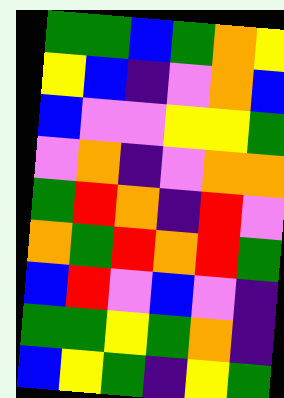[["green", "green", "blue", "green", "orange", "yellow"], ["yellow", "blue", "indigo", "violet", "orange", "blue"], ["blue", "violet", "violet", "yellow", "yellow", "green"], ["violet", "orange", "indigo", "violet", "orange", "orange"], ["green", "red", "orange", "indigo", "red", "violet"], ["orange", "green", "red", "orange", "red", "green"], ["blue", "red", "violet", "blue", "violet", "indigo"], ["green", "green", "yellow", "green", "orange", "indigo"], ["blue", "yellow", "green", "indigo", "yellow", "green"]]